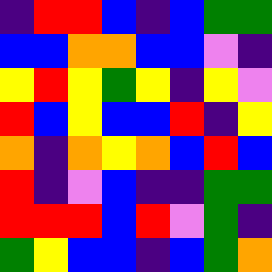[["indigo", "red", "red", "blue", "indigo", "blue", "green", "green"], ["blue", "blue", "orange", "orange", "blue", "blue", "violet", "indigo"], ["yellow", "red", "yellow", "green", "yellow", "indigo", "yellow", "violet"], ["red", "blue", "yellow", "blue", "blue", "red", "indigo", "yellow"], ["orange", "indigo", "orange", "yellow", "orange", "blue", "red", "blue"], ["red", "indigo", "violet", "blue", "indigo", "indigo", "green", "green"], ["red", "red", "red", "blue", "red", "violet", "green", "indigo"], ["green", "yellow", "blue", "blue", "indigo", "blue", "green", "orange"]]